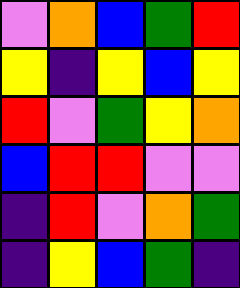[["violet", "orange", "blue", "green", "red"], ["yellow", "indigo", "yellow", "blue", "yellow"], ["red", "violet", "green", "yellow", "orange"], ["blue", "red", "red", "violet", "violet"], ["indigo", "red", "violet", "orange", "green"], ["indigo", "yellow", "blue", "green", "indigo"]]